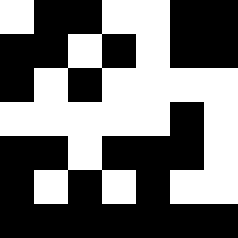[["white", "black", "black", "white", "white", "black", "black"], ["black", "black", "white", "black", "white", "black", "black"], ["black", "white", "black", "white", "white", "white", "white"], ["white", "white", "white", "white", "white", "black", "white"], ["black", "black", "white", "black", "black", "black", "white"], ["black", "white", "black", "white", "black", "white", "white"], ["black", "black", "black", "black", "black", "black", "black"]]